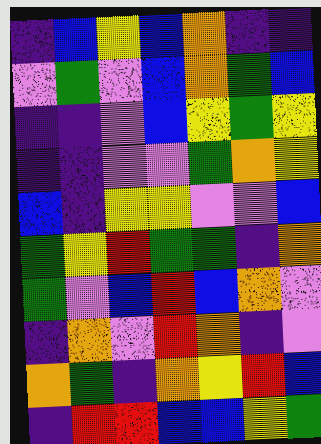[["indigo", "blue", "yellow", "blue", "orange", "indigo", "indigo"], ["violet", "green", "violet", "blue", "orange", "green", "blue"], ["indigo", "indigo", "violet", "blue", "yellow", "green", "yellow"], ["indigo", "indigo", "violet", "violet", "green", "orange", "yellow"], ["blue", "indigo", "yellow", "yellow", "violet", "violet", "blue"], ["green", "yellow", "red", "green", "green", "indigo", "orange"], ["green", "violet", "blue", "red", "blue", "orange", "violet"], ["indigo", "orange", "violet", "red", "orange", "indigo", "violet"], ["orange", "green", "indigo", "orange", "yellow", "red", "blue"], ["indigo", "red", "red", "blue", "blue", "yellow", "green"]]